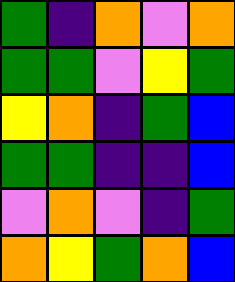[["green", "indigo", "orange", "violet", "orange"], ["green", "green", "violet", "yellow", "green"], ["yellow", "orange", "indigo", "green", "blue"], ["green", "green", "indigo", "indigo", "blue"], ["violet", "orange", "violet", "indigo", "green"], ["orange", "yellow", "green", "orange", "blue"]]